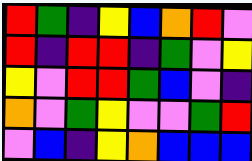[["red", "green", "indigo", "yellow", "blue", "orange", "red", "violet"], ["red", "indigo", "red", "red", "indigo", "green", "violet", "yellow"], ["yellow", "violet", "red", "red", "green", "blue", "violet", "indigo"], ["orange", "violet", "green", "yellow", "violet", "violet", "green", "red"], ["violet", "blue", "indigo", "yellow", "orange", "blue", "blue", "blue"]]